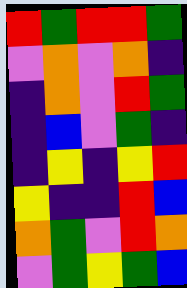[["red", "green", "red", "red", "green"], ["violet", "orange", "violet", "orange", "indigo"], ["indigo", "orange", "violet", "red", "green"], ["indigo", "blue", "violet", "green", "indigo"], ["indigo", "yellow", "indigo", "yellow", "red"], ["yellow", "indigo", "indigo", "red", "blue"], ["orange", "green", "violet", "red", "orange"], ["violet", "green", "yellow", "green", "blue"]]